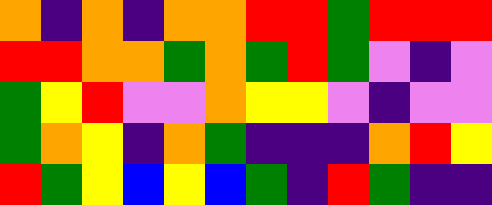[["orange", "indigo", "orange", "indigo", "orange", "orange", "red", "red", "green", "red", "red", "red"], ["red", "red", "orange", "orange", "green", "orange", "green", "red", "green", "violet", "indigo", "violet"], ["green", "yellow", "red", "violet", "violet", "orange", "yellow", "yellow", "violet", "indigo", "violet", "violet"], ["green", "orange", "yellow", "indigo", "orange", "green", "indigo", "indigo", "indigo", "orange", "red", "yellow"], ["red", "green", "yellow", "blue", "yellow", "blue", "green", "indigo", "red", "green", "indigo", "indigo"]]